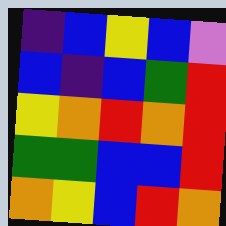[["indigo", "blue", "yellow", "blue", "violet"], ["blue", "indigo", "blue", "green", "red"], ["yellow", "orange", "red", "orange", "red"], ["green", "green", "blue", "blue", "red"], ["orange", "yellow", "blue", "red", "orange"]]